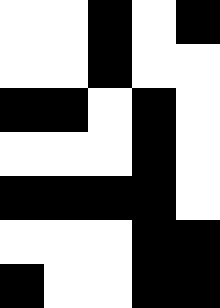[["white", "white", "black", "white", "black"], ["white", "white", "black", "white", "white"], ["black", "black", "white", "black", "white"], ["white", "white", "white", "black", "white"], ["black", "black", "black", "black", "white"], ["white", "white", "white", "black", "black"], ["black", "white", "white", "black", "black"]]